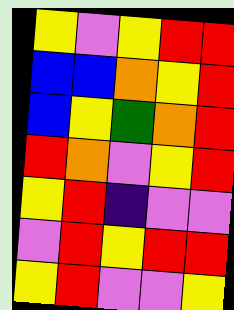[["yellow", "violet", "yellow", "red", "red"], ["blue", "blue", "orange", "yellow", "red"], ["blue", "yellow", "green", "orange", "red"], ["red", "orange", "violet", "yellow", "red"], ["yellow", "red", "indigo", "violet", "violet"], ["violet", "red", "yellow", "red", "red"], ["yellow", "red", "violet", "violet", "yellow"]]